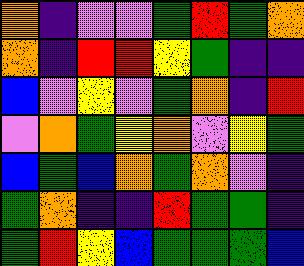[["orange", "indigo", "violet", "violet", "green", "red", "green", "orange"], ["orange", "indigo", "red", "red", "yellow", "green", "indigo", "indigo"], ["blue", "violet", "yellow", "violet", "green", "orange", "indigo", "red"], ["violet", "orange", "green", "yellow", "orange", "violet", "yellow", "green"], ["blue", "green", "blue", "orange", "green", "orange", "violet", "indigo"], ["green", "orange", "indigo", "indigo", "red", "green", "green", "indigo"], ["green", "red", "yellow", "blue", "green", "green", "green", "blue"]]